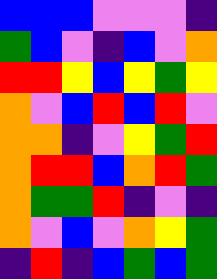[["blue", "blue", "blue", "violet", "violet", "violet", "indigo"], ["green", "blue", "violet", "indigo", "blue", "violet", "orange"], ["red", "red", "yellow", "blue", "yellow", "green", "yellow"], ["orange", "violet", "blue", "red", "blue", "red", "violet"], ["orange", "orange", "indigo", "violet", "yellow", "green", "red"], ["orange", "red", "red", "blue", "orange", "red", "green"], ["orange", "green", "green", "red", "indigo", "violet", "indigo"], ["orange", "violet", "blue", "violet", "orange", "yellow", "green"], ["indigo", "red", "indigo", "blue", "green", "blue", "green"]]